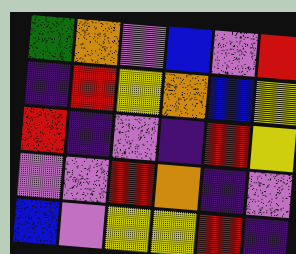[["green", "orange", "violet", "blue", "violet", "red"], ["indigo", "red", "yellow", "orange", "blue", "yellow"], ["red", "indigo", "violet", "indigo", "red", "yellow"], ["violet", "violet", "red", "orange", "indigo", "violet"], ["blue", "violet", "yellow", "yellow", "red", "indigo"]]